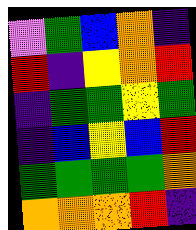[["violet", "green", "blue", "orange", "indigo"], ["red", "indigo", "yellow", "orange", "red"], ["indigo", "green", "green", "yellow", "green"], ["indigo", "blue", "yellow", "blue", "red"], ["green", "green", "green", "green", "orange"], ["orange", "orange", "orange", "red", "indigo"]]